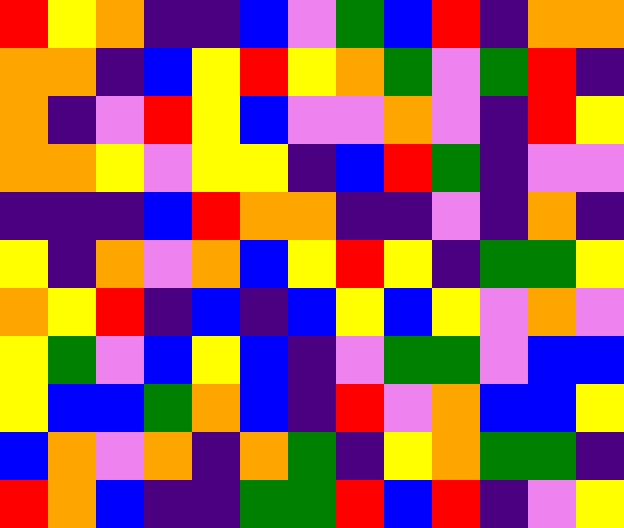[["red", "yellow", "orange", "indigo", "indigo", "blue", "violet", "green", "blue", "red", "indigo", "orange", "orange"], ["orange", "orange", "indigo", "blue", "yellow", "red", "yellow", "orange", "green", "violet", "green", "red", "indigo"], ["orange", "indigo", "violet", "red", "yellow", "blue", "violet", "violet", "orange", "violet", "indigo", "red", "yellow"], ["orange", "orange", "yellow", "violet", "yellow", "yellow", "indigo", "blue", "red", "green", "indigo", "violet", "violet"], ["indigo", "indigo", "indigo", "blue", "red", "orange", "orange", "indigo", "indigo", "violet", "indigo", "orange", "indigo"], ["yellow", "indigo", "orange", "violet", "orange", "blue", "yellow", "red", "yellow", "indigo", "green", "green", "yellow"], ["orange", "yellow", "red", "indigo", "blue", "indigo", "blue", "yellow", "blue", "yellow", "violet", "orange", "violet"], ["yellow", "green", "violet", "blue", "yellow", "blue", "indigo", "violet", "green", "green", "violet", "blue", "blue"], ["yellow", "blue", "blue", "green", "orange", "blue", "indigo", "red", "violet", "orange", "blue", "blue", "yellow"], ["blue", "orange", "violet", "orange", "indigo", "orange", "green", "indigo", "yellow", "orange", "green", "green", "indigo"], ["red", "orange", "blue", "indigo", "indigo", "green", "green", "red", "blue", "red", "indigo", "violet", "yellow"]]